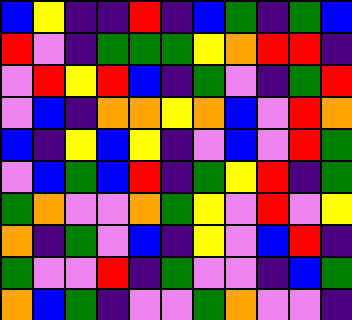[["blue", "yellow", "indigo", "indigo", "red", "indigo", "blue", "green", "indigo", "green", "blue"], ["red", "violet", "indigo", "green", "green", "green", "yellow", "orange", "red", "red", "indigo"], ["violet", "red", "yellow", "red", "blue", "indigo", "green", "violet", "indigo", "green", "red"], ["violet", "blue", "indigo", "orange", "orange", "yellow", "orange", "blue", "violet", "red", "orange"], ["blue", "indigo", "yellow", "blue", "yellow", "indigo", "violet", "blue", "violet", "red", "green"], ["violet", "blue", "green", "blue", "red", "indigo", "green", "yellow", "red", "indigo", "green"], ["green", "orange", "violet", "violet", "orange", "green", "yellow", "violet", "red", "violet", "yellow"], ["orange", "indigo", "green", "violet", "blue", "indigo", "yellow", "violet", "blue", "red", "indigo"], ["green", "violet", "violet", "red", "indigo", "green", "violet", "violet", "indigo", "blue", "green"], ["orange", "blue", "green", "indigo", "violet", "violet", "green", "orange", "violet", "violet", "indigo"]]